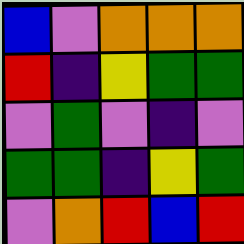[["blue", "violet", "orange", "orange", "orange"], ["red", "indigo", "yellow", "green", "green"], ["violet", "green", "violet", "indigo", "violet"], ["green", "green", "indigo", "yellow", "green"], ["violet", "orange", "red", "blue", "red"]]